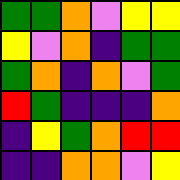[["green", "green", "orange", "violet", "yellow", "yellow"], ["yellow", "violet", "orange", "indigo", "green", "green"], ["green", "orange", "indigo", "orange", "violet", "green"], ["red", "green", "indigo", "indigo", "indigo", "orange"], ["indigo", "yellow", "green", "orange", "red", "red"], ["indigo", "indigo", "orange", "orange", "violet", "yellow"]]